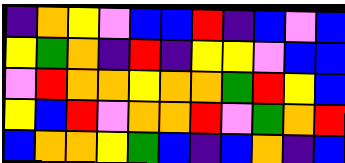[["indigo", "orange", "yellow", "violet", "blue", "blue", "red", "indigo", "blue", "violet", "blue"], ["yellow", "green", "orange", "indigo", "red", "indigo", "yellow", "yellow", "violet", "blue", "blue"], ["violet", "red", "orange", "orange", "yellow", "orange", "orange", "green", "red", "yellow", "blue"], ["yellow", "blue", "red", "violet", "orange", "orange", "red", "violet", "green", "orange", "red"], ["blue", "orange", "orange", "yellow", "green", "blue", "indigo", "blue", "orange", "indigo", "blue"]]